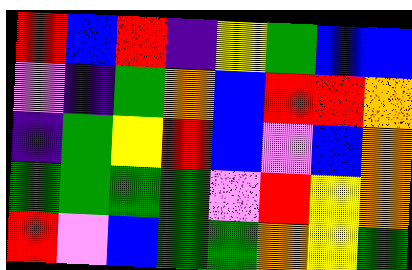[["red", "blue", "red", "indigo", "yellow", "green", "blue", "blue"], ["violet", "indigo", "green", "orange", "blue", "red", "red", "orange"], ["indigo", "green", "yellow", "red", "blue", "violet", "blue", "orange"], ["green", "green", "green", "green", "violet", "red", "yellow", "orange"], ["red", "violet", "blue", "green", "green", "orange", "yellow", "green"]]